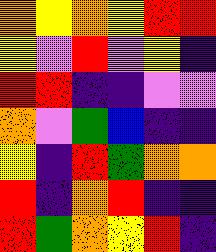[["orange", "yellow", "orange", "yellow", "red", "red"], ["yellow", "violet", "red", "violet", "yellow", "indigo"], ["red", "red", "indigo", "indigo", "violet", "violet"], ["orange", "violet", "green", "blue", "indigo", "indigo"], ["yellow", "indigo", "red", "green", "orange", "orange"], ["red", "indigo", "orange", "red", "indigo", "indigo"], ["red", "green", "orange", "yellow", "red", "indigo"]]